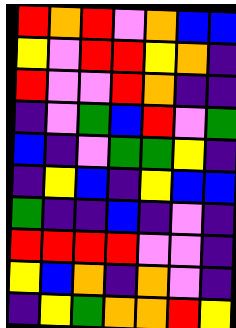[["red", "orange", "red", "violet", "orange", "blue", "blue"], ["yellow", "violet", "red", "red", "yellow", "orange", "indigo"], ["red", "violet", "violet", "red", "orange", "indigo", "indigo"], ["indigo", "violet", "green", "blue", "red", "violet", "green"], ["blue", "indigo", "violet", "green", "green", "yellow", "indigo"], ["indigo", "yellow", "blue", "indigo", "yellow", "blue", "blue"], ["green", "indigo", "indigo", "blue", "indigo", "violet", "indigo"], ["red", "red", "red", "red", "violet", "violet", "indigo"], ["yellow", "blue", "orange", "indigo", "orange", "violet", "indigo"], ["indigo", "yellow", "green", "orange", "orange", "red", "yellow"]]